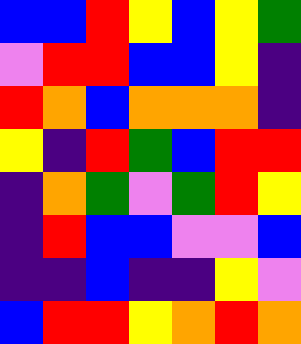[["blue", "blue", "red", "yellow", "blue", "yellow", "green"], ["violet", "red", "red", "blue", "blue", "yellow", "indigo"], ["red", "orange", "blue", "orange", "orange", "orange", "indigo"], ["yellow", "indigo", "red", "green", "blue", "red", "red"], ["indigo", "orange", "green", "violet", "green", "red", "yellow"], ["indigo", "red", "blue", "blue", "violet", "violet", "blue"], ["indigo", "indigo", "blue", "indigo", "indigo", "yellow", "violet"], ["blue", "red", "red", "yellow", "orange", "red", "orange"]]